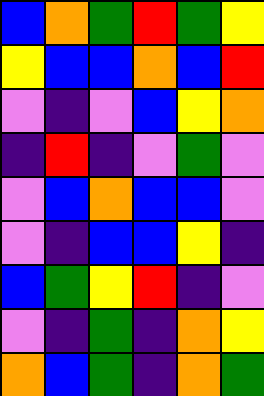[["blue", "orange", "green", "red", "green", "yellow"], ["yellow", "blue", "blue", "orange", "blue", "red"], ["violet", "indigo", "violet", "blue", "yellow", "orange"], ["indigo", "red", "indigo", "violet", "green", "violet"], ["violet", "blue", "orange", "blue", "blue", "violet"], ["violet", "indigo", "blue", "blue", "yellow", "indigo"], ["blue", "green", "yellow", "red", "indigo", "violet"], ["violet", "indigo", "green", "indigo", "orange", "yellow"], ["orange", "blue", "green", "indigo", "orange", "green"]]